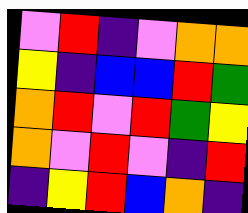[["violet", "red", "indigo", "violet", "orange", "orange"], ["yellow", "indigo", "blue", "blue", "red", "green"], ["orange", "red", "violet", "red", "green", "yellow"], ["orange", "violet", "red", "violet", "indigo", "red"], ["indigo", "yellow", "red", "blue", "orange", "indigo"]]